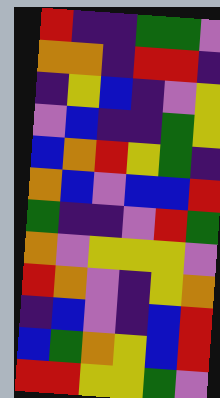[["red", "indigo", "indigo", "green", "green", "violet"], ["orange", "orange", "indigo", "red", "red", "indigo"], ["indigo", "yellow", "blue", "indigo", "violet", "yellow"], ["violet", "blue", "indigo", "indigo", "green", "yellow"], ["blue", "orange", "red", "yellow", "green", "indigo"], ["orange", "blue", "violet", "blue", "blue", "red"], ["green", "indigo", "indigo", "violet", "red", "green"], ["orange", "violet", "yellow", "yellow", "yellow", "violet"], ["red", "orange", "violet", "indigo", "yellow", "orange"], ["indigo", "blue", "violet", "indigo", "blue", "red"], ["blue", "green", "orange", "yellow", "blue", "red"], ["red", "red", "yellow", "yellow", "green", "violet"]]